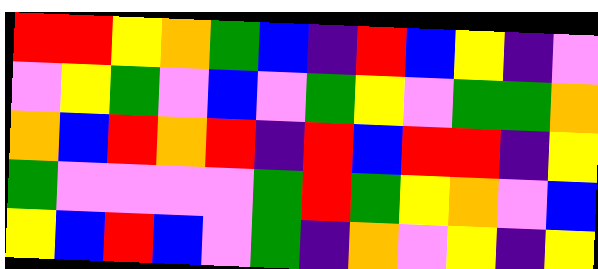[["red", "red", "yellow", "orange", "green", "blue", "indigo", "red", "blue", "yellow", "indigo", "violet"], ["violet", "yellow", "green", "violet", "blue", "violet", "green", "yellow", "violet", "green", "green", "orange"], ["orange", "blue", "red", "orange", "red", "indigo", "red", "blue", "red", "red", "indigo", "yellow"], ["green", "violet", "violet", "violet", "violet", "green", "red", "green", "yellow", "orange", "violet", "blue"], ["yellow", "blue", "red", "blue", "violet", "green", "indigo", "orange", "violet", "yellow", "indigo", "yellow"]]